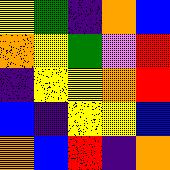[["yellow", "green", "indigo", "orange", "blue"], ["orange", "yellow", "green", "violet", "red"], ["indigo", "yellow", "yellow", "orange", "red"], ["blue", "indigo", "yellow", "yellow", "blue"], ["orange", "blue", "red", "indigo", "orange"]]